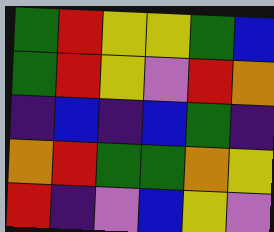[["green", "red", "yellow", "yellow", "green", "blue"], ["green", "red", "yellow", "violet", "red", "orange"], ["indigo", "blue", "indigo", "blue", "green", "indigo"], ["orange", "red", "green", "green", "orange", "yellow"], ["red", "indigo", "violet", "blue", "yellow", "violet"]]